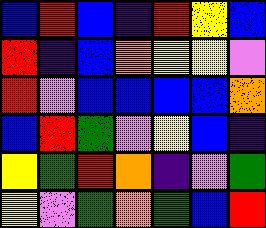[["blue", "red", "blue", "indigo", "red", "yellow", "blue"], ["red", "indigo", "blue", "orange", "yellow", "yellow", "violet"], ["red", "violet", "blue", "blue", "blue", "blue", "orange"], ["blue", "red", "green", "violet", "yellow", "blue", "indigo"], ["yellow", "green", "red", "orange", "indigo", "violet", "green"], ["yellow", "violet", "green", "orange", "green", "blue", "red"]]